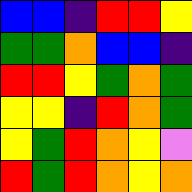[["blue", "blue", "indigo", "red", "red", "yellow"], ["green", "green", "orange", "blue", "blue", "indigo"], ["red", "red", "yellow", "green", "orange", "green"], ["yellow", "yellow", "indigo", "red", "orange", "green"], ["yellow", "green", "red", "orange", "yellow", "violet"], ["red", "green", "red", "orange", "yellow", "orange"]]